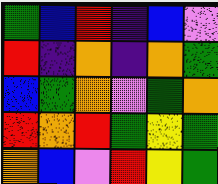[["green", "blue", "red", "indigo", "blue", "violet"], ["red", "indigo", "orange", "indigo", "orange", "green"], ["blue", "green", "orange", "violet", "green", "orange"], ["red", "orange", "red", "green", "yellow", "green"], ["orange", "blue", "violet", "red", "yellow", "green"]]